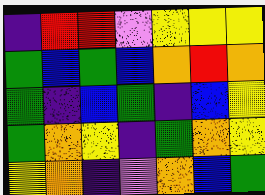[["indigo", "red", "red", "violet", "yellow", "yellow", "yellow"], ["green", "blue", "green", "blue", "orange", "red", "orange"], ["green", "indigo", "blue", "green", "indigo", "blue", "yellow"], ["green", "orange", "yellow", "indigo", "green", "orange", "yellow"], ["yellow", "orange", "indigo", "violet", "orange", "blue", "green"]]